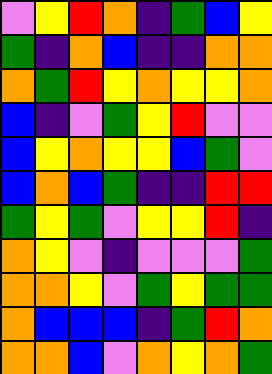[["violet", "yellow", "red", "orange", "indigo", "green", "blue", "yellow"], ["green", "indigo", "orange", "blue", "indigo", "indigo", "orange", "orange"], ["orange", "green", "red", "yellow", "orange", "yellow", "yellow", "orange"], ["blue", "indigo", "violet", "green", "yellow", "red", "violet", "violet"], ["blue", "yellow", "orange", "yellow", "yellow", "blue", "green", "violet"], ["blue", "orange", "blue", "green", "indigo", "indigo", "red", "red"], ["green", "yellow", "green", "violet", "yellow", "yellow", "red", "indigo"], ["orange", "yellow", "violet", "indigo", "violet", "violet", "violet", "green"], ["orange", "orange", "yellow", "violet", "green", "yellow", "green", "green"], ["orange", "blue", "blue", "blue", "indigo", "green", "red", "orange"], ["orange", "orange", "blue", "violet", "orange", "yellow", "orange", "green"]]